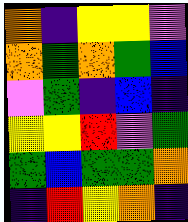[["orange", "indigo", "yellow", "yellow", "violet"], ["orange", "green", "orange", "green", "blue"], ["violet", "green", "indigo", "blue", "indigo"], ["yellow", "yellow", "red", "violet", "green"], ["green", "blue", "green", "green", "orange"], ["indigo", "red", "yellow", "orange", "indigo"]]